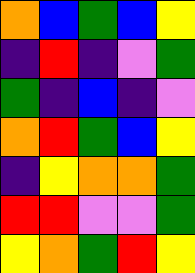[["orange", "blue", "green", "blue", "yellow"], ["indigo", "red", "indigo", "violet", "green"], ["green", "indigo", "blue", "indigo", "violet"], ["orange", "red", "green", "blue", "yellow"], ["indigo", "yellow", "orange", "orange", "green"], ["red", "red", "violet", "violet", "green"], ["yellow", "orange", "green", "red", "yellow"]]